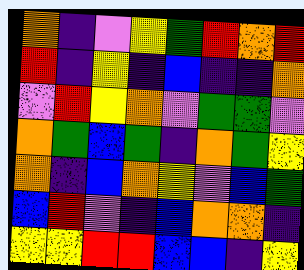[["orange", "indigo", "violet", "yellow", "green", "red", "orange", "red"], ["red", "indigo", "yellow", "indigo", "blue", "indigo", "indigo", "orange"], ["violet", "red", "yellow", "orange", "violet", "green", "green", "violet"], ["orange", "green", "blue", "green", "indigo", "orange", "green", "yellow"], ["orange", "indigo", "blue", "orange", "yellow", "violet", "blue", "green"], ["blue", "red", "violet", "indigo", "blue", "orange", "orange", "indigo"], ["yellow", "yellow", "red", "red", "blue", "blue", "indigo", "yellow"]]